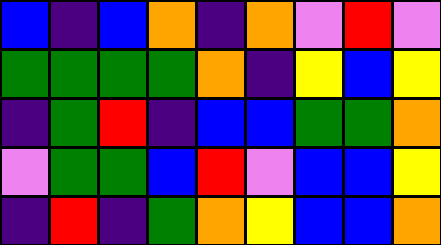[["blue", "indigo", "blue", "orange", "indigo", "orange", "violet", "red", "violet"], ["green", "green", "green", "green", "orange", "indigo", "yellow", "blue", "yellow"], ["indigo", "green", "red", "indigo", "blue", "blue", "green", "green", "orange"], ["violet", "green", "green", "blue", "red", "violet", "blue", "blue", "yellow"], ["indigo", "red", "indigo", "green", "orange", "yellow", "blue", "blue", "orange"]]